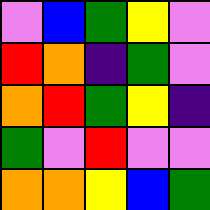[["violet", "blue", "green", "yellow", "violet"], ["red", "orange", "indigo", "green", "violet"], ["orange", "red", "green", "yellow", "indigo"], ["green", "violet", "red", "violet", "violet"], ["orange", "orange", "yellow", "blue", "green"]]